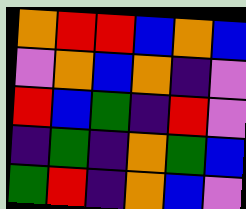[["orange", "red", "red", "blue", "orange", "blue"], ["violet", "orange", "blue", "orange", "indigo", "violet"], ["red", "blue", "green", "indigo", "red", "violet"], ["indigo", "green", "indigo", "orange", "green", "blue"], ["green", "red", "indigo", "orange", "blue", "violet"]]